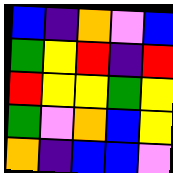[["blue", "indigo", "orange", "violet", "blue"], ["green", "yellow", "red", "indigo", "red"], ["red", "yellow", "yellow", "green", "yellow"], ["green", "violet", "orange", "blue", "yellow"], ["orange", "indigo", "blue", "blue", "violet"]]